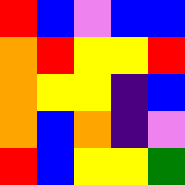[["red", "blue", "violet", "blue", "blue"], ["orange", "red", "yellow", "yellow", "red"], ["orange", "yellow", "yellow", "indigo", "blue"], ["orange", "blue", "orange", "indigo", "violet"], ["red", "blue", "yellow", "yellow", "green"]]